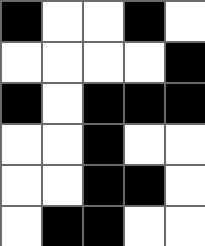[["black", "white", "white", "black", "white"], ["white", "white", "white", "white", "black"], ["black", "white", "black", "black", "black"], ["white", "white", "black", "white", "white"], ["white", "white", "black", "black", "white"], ["white", "black", "black", "white", "white"]]